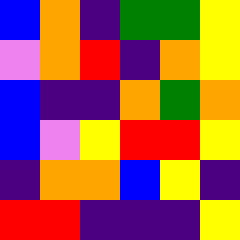[["blue", "orange", "indigo", "green", "green", "yellow"], ["violet", "orange", "red", "indigo", "orange", "yellow"], ["blue", "indigo", "indigo", "orange", "green", "orange"], ["blue", "violet", "yellow", "red", "red", "yellow"], ["indigo", "orange", "orange", "blue", "yellow", "indigo"], ["red", "red", "indigo", "indigo", "indigo", "yellow"]]